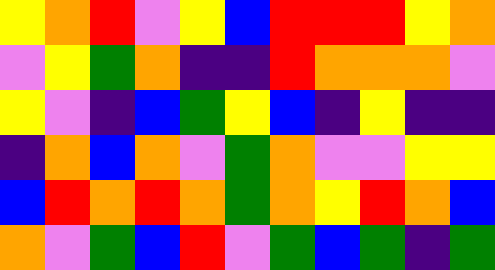[["yellow", "orange", "red", "violet", "yellow", "blue", "red", "red", "red", "yellow", "orange"], ["violet", "yellow", "green", "orange", "indigo", "indigo", "red", "orange", "orange", "orange", "violet"], ["yellow", "violet", "indigo", "blue", "green", "yellow", "blue", "indigo", "yellow", "indigo", "indigo"], ["indigo", "orange", "blue", "orange", "violet", "green", "orange", "violet", "violet", "yellow", "yellow"], ["blue", "red", "orange", "red", "orange", "green", "orange", "yellow", "red", "orange", "blue"], ["orange", "violet", "green", "blue", "red", "violet", "green", "blue", "green", "indigo", "green"]]